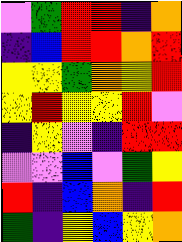[["violet", "green", "red", "red", "indigo", "orange"], ["indigo", "blue", "red", "red", "orange", "red"], ["yellow", "yellow", "green", "orange", "yellow", "red"], ["yellow", "red", "yellow", "yellow", "red", "violet"], ["indigo", "yellow", "violet", "indigo", "red", "red"], ["violet", "violet", "blue", "violet", "green", "yellow"], ["red", "indigo", "blue", "orange", "indigo", "red"], ["green", "indigo", "yellow", "blue", "yellow", "orange"]]